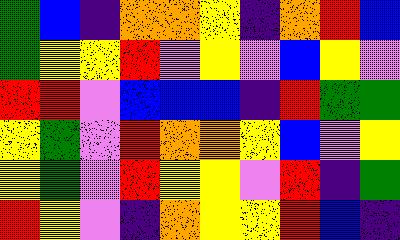[["green", "blue", "indigo", "orange", "orange", "yellow", "indigo", "orange", "red", "blue"], ["green", "yellow", "yellow", "red", "violet", "yellow", "violet", "blue", "yellow", "violet"], ["red", "red", "violet", "blue", "blue", "blue", "indigo", "red", "green", "green"], ["yellow", "green", "violet", "red", "orange", "orange", "yellow", "blue", "violet", "yellow"], ["yellow", "green", "violet", "red", "yellow", "yellow", "violet", "red", "indigo", "green"], ["red", "yellow", "violet", "indigo", "orange", "yellow", "yellow", "red", "blue", "indigo"]]